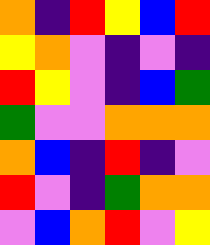[["orange", "indigo", "red", "yellow", "blue", "red"], ["yellow", "orange", "violet", "indigo", "violet", "indigo"], ["red", "yellow", "violet", "indigo", "blue", "green"], ["green", "violet", "violet", "orange", "orange", "orange"], ["orange", "blue", "indigo", "red", "indigo", "violet"], ["red", "violet", "indigo", "green", "orange", "orange"], ["violet", "blue", "orange", "red", "violet", "yellow"]]